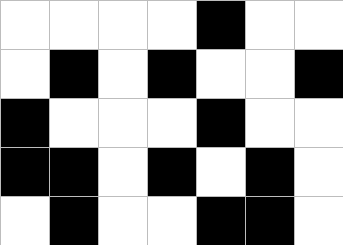[["white", "white", "white", "white", "black", "white", "white"], ["white", "black", "white", "black", "white", "white", "black"], ["black", "white", "white", "white", "black", "white", "white"], ["black", "black", "white", "black", "white", "black", "white"], ["white", "black", "white", "white", "black", "black", "white"]]